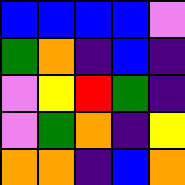[["blue", "blue", "blue", "blue", "violet"], ["green", "orange", "indigo", "blue", "indigo"], ["violet", "yellow", "red", "green", "indigo"], ["violet", "green", "orange", "indigo", "yellow"], ["orange", "orange", "indigo", "blue", "orange"]]